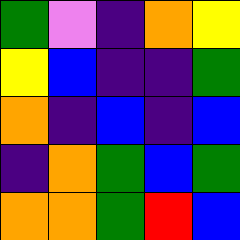[["green", "violet", "indigo", "orange", "yellow"], ["yellow", "blue", "indigo", "indigo", "green"], ["orange", "indigo", "blue", "indigo", "blue"], ["indigo", "orange", "green", "blue", "green"], ["orange", "orange", "green", "red", "blue"]]